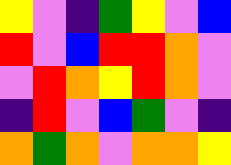[["yellow", "violet", "indigo", "green", "yellow", "violet", "blue"], ["red", "violet", "blue", "red", "red", "orange", "violet"], ["violet", "red", "orange", "yellow", "red", "orange", "violet"], ["indigo", "red", "violet", "blue", "green", "violet", "indigo"], ["orange", "green", "orange", "violet", "orange", "orange", "yellow"]]